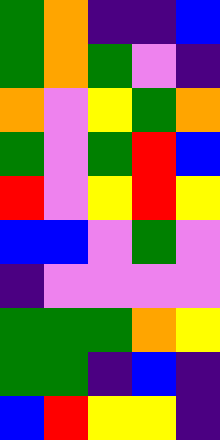[["green", "orange", "indigo", "indigo", "blue"], ["green", "orange", "green", "violet", "indigo"], ["orange", "violet", "yellow", "green", "orange"], ["green", "violet", "green", "red", "blue"], ["red", "violet", "yellow", "red", "yellow"], ["blue", "blue", "violet", "green", "violet"], ["indigo", "violet", "violet", "violet", "violet"], ["green", "green", "green", "orange", "yellow"], ["green", "green", "indigo", "blue", "indigo"], ["blue", "red", "yellow", "yellow", "indigo"]]